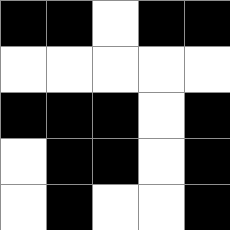[["black", "black", "white", "black", "black"], ["white", "white", "white", "white", "white"], ["black", "black", "black", "white", "black"], ["white", "black", "black", "white", "black"], ["white", "black", "white", "white", "black"]]